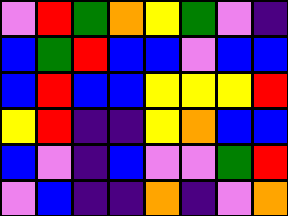[["violet", "red", "green", "orange", "yellow", "green", "violet", "indigo"], ["blue", "green", "red", "blue", "blue", "violet", "blue", "blue"], ["blue", "red", "blue", "blue", "yellow", "yellow", "yellow", "red"], ["yellow", "red", "indigo", "indigo", "yellow", "orange", "blue", "blue"], ["blue", "violet", "indigo", "blue", "violet", "violet", "green", "red"], ["violet", "blue", "indigo", "indigo", "orange", "indigo", "violet", "orange"]]